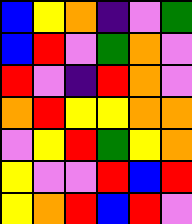[["blue", "yellow", "orange", "indigo", "violet", "green"], ["blue", "red", "violet", "green", "orange", "violet"], ["red", "violet", "indigo", "red", "orange", "violet"], ["orange", "red", "yellow", "yellow", "orange", "orange"], ["violet", "yellow", "red", "green", "yellow", "orange"], ["yellow", "violet", "violet", "red", "blue", "red"], ["yellow", "orange", "red", "blue", "red", "violet"]]